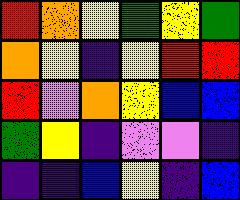[["red", "orange", "yellow", "green", "yellow", "green"], ["orange", "yellow", "indigo", "yellow", "red", "red"], ["red", "violet", "orange", "yellow", "blue", "blue"], ["green", "yellow", "indigo", "violet", "violet", "indigo"], ["indigo", "indigo", "blue", "yellow", "indigo", "blue"]]